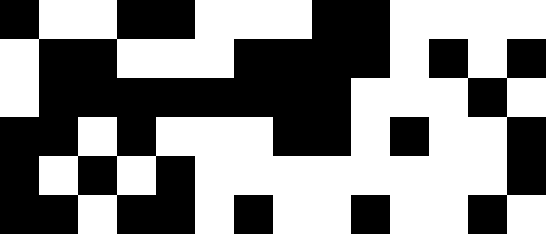[["black", "white", "white", "black", "black", "white", "white", "white", "black", "black", "white", "white", "white", "white"], ["white", "black", "black", "white", "white", "white", "black", "black", "black", "black", "white", "black", "white", "black"], ["white", "black", "black", "black", "black", "black", "black", "black", "black", "white", "white", "white", "black", "white"], ["black", "black", "white", "black", "white", "white", "white", "black", "black", "white", "black", "white", "white", "black"], ["black", "white", "black", "white", "black", "white", "white", "white", "white", "white", "white", "white", "white", "black"], ["black", "black", "white", "black", "black", "white", "black", "white", "white", "black", "white", "white", "black", "white"]]